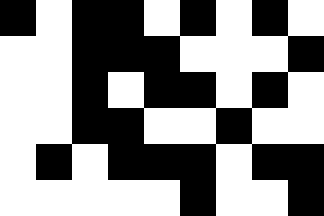[["black", "white", "black", "black", "white", "black", "white", "black", "white"], ["white", "white", "black", "black", "black", "white", "white", "white", "black"], ["white", "white", "black", "white", "black", "black", "white", "black", "white"], ["white", "white", "black", "black", "white", "white", "black", "white", "white"], ["white", "black", "white", "black", "black", "black", "white", "black", "black"], ["white", "white", "white", "white", "white", "black", "white", "white", "black"]]